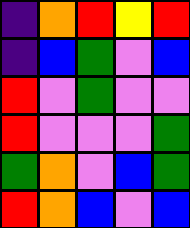[["indigo", "orange", "red", "yellow", "red"], ["indigo", "blue", "green", "violet", "blue"], ["red", "violet", "green", "violet", "violet"], ["red", "violet", "violet", "violet", "green"], ["green", "orange", "violet", "blue", "green"], ["red", "orange", "blue", "violet", "blue"]]